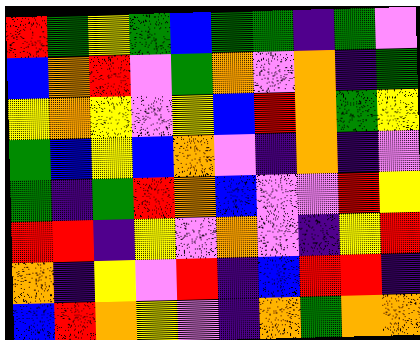[["red", "green", "yellow", "green", "blue", "green", "green", "indigo", "green", "violet"], ["blue", "orange", "red", "violet", "green", "orange", "violet", "orange", "indigo", "green"], ["yellow", "orange", "yellow", "violet", "yellow", "blue", "red", "orange", "green", "yellow"], ["green", "blue", "yellow", "blue", "orange", "violet", "indigo", "orange", "indigo", "violet"], ["green", "indigo", "green", "red", "orange", "blue", "violet", "violet", "red", "yellow"], ["red", "red", "indigo", "yellow", "violet", "orange", "violet", "indigo", "yellow", "red"], ["orange", "indigo", "yellow", "violet", "red", "indigo", "blue", "red", "red", "indigo"], ["blue", "red", "orange", "yellow", "violet", "indigo", "orange", "green", "orange", "orange"]]